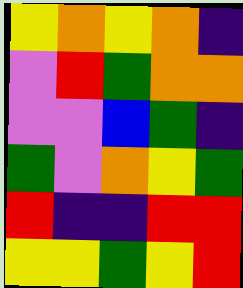[["yellow", "orange", "yellow", "orange", "indigo"], ["violet", "red", "green", "orange", "orange"], ["violet", "violet", "blue", "green", "indigo"], ["green", "violet", "orange", "yellow", "green"], ["red", "indigo", "indigo", "red", "red"], ["yellow", "yellow", "green", "yellow", "red"]]